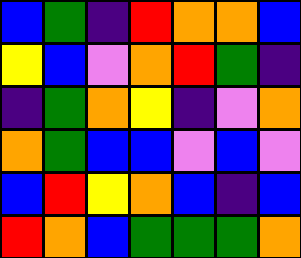[["blue", "green", "indigo", "red", "orange", "orange", "blue"], ["yellow", "blue", "violet", "orange", "red", "green", "indigo"], ["indigo", "green", "orange", "yellow", "indigo", "violet", "orange"], ["orange", "green", "blue", "blue", "violet", "blue", "violet"], ["blue", "red", "yellow", "orange", "blue", "indigo", "blue"], ["red", "orange", "blue", "green", "green", "green", "orange"]]